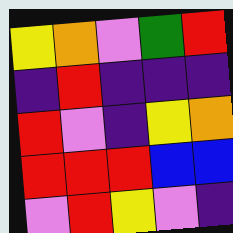[["yellow", "orange", "violet", "green", "red"], ["indigo", "red", "indigo", "indigo", "indigo"], ["red", "violet", "indigo", "yellow", "orange"], ["red", "red", "red", "blue", "blue"], ["violet", "red", "yellow", "violet", "indigo"]]